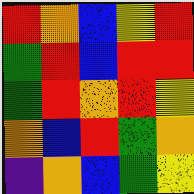[["red", "orange", "blue", "yellow", "red"], ["green", "red", "blue", "red", "red"], ["green", "red", "orange", "red", "yellow"], ["orange", "blue", "red", "green", "orange"], ["indigo", "orange", "blue", "green", "yellow"]]